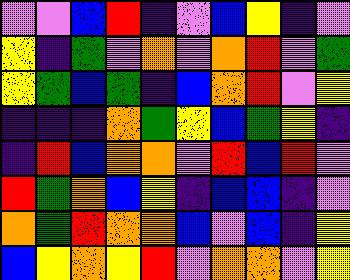[["violet", "violet", "blue", "red", "indigo", "violet", "blue", "yellow", "indigo", "violet"], ["yellow", "indigo", "green", "violet", "orange", "violet", "orange", "red", "violet", "green"], ["yellow", "green", "blue", "green", "indigo", "blue", "orange", "red", "violet", "yellow"], ["indigo", "indigo", "indigo", "orange", "green", "yellow", "blue", "green", "yellow", "indigo"], ["indigo", "red", "blue", "orange", "orange", "violet", "red", "blue", "red", "violet"], ["red", "green", "orange", "blue", "yellow", "indigo", "blue", "blue", "indigo", "violet"], ["orange", "green", "red", "orange", "orange", "blue", "violet", "blue", "indigo", "yellow"], ["blue", "yellow", "orange", "yellow", "red", "violet", "orange", "orange", "violet", "yellow"]]